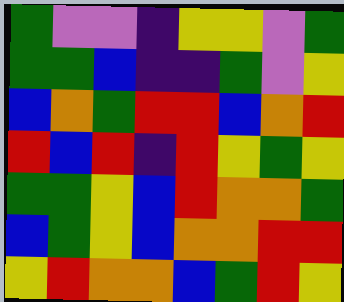[["green", "violet", "violet", "indigo", "yellow", "yellow", "violet", "green"], ["green", "green", "blue", "indigo", "indigo", "green", "violet", "yellow"], ["blue", "orange", "green", "red", "red", "blue", "orange", "red"], ["red", "blue", "red", "indigo", "red", "yellow", "green", "yellow"], ["green", "green", "yellow", "blue", "red", "orange", "orange", "green"], ["blue", "green", "yellow", "blue", "orange", "orange", "red", "red"], ["yellow", "red", "orange", "orange", "blue", "green", "red", "yellow"]]